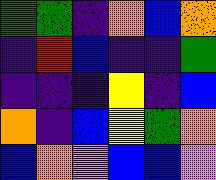[["green", "green", "indigo", "orange", "blue", "orange"], ["indigo", "red", "blue", "indigo", "indigo", "green"], ["indigo", "indigo", "indigo", "yellow", "indigo", "blue"], ["orange", "indigo", "blue", "yellow", "green", "orange"], ["blue", "orange", "violet", "blue", "blue", "violet"]]